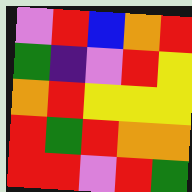[["violet", "red", "blue", "orange", "red"], ["green", "indigo", "violet", "red", "yellow"], ["orange", "red", "yellow", "yellow", "yellow"], ["red", "green", "red", "orange", "orange"], ["red", "red", "violet", "red", "green"]]